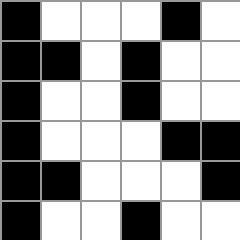[["black", "white", "white", "white", "black", "white"], ["black", "black", "white", "black", "white", "white"], ["black", "white", "white", "black", "white", "white"], ["black", "white", "white", "white", "black", "black"], ["black", "black", "white", "white", "white", "black"], ["black", "white", "white", "black", "white", "white"]]